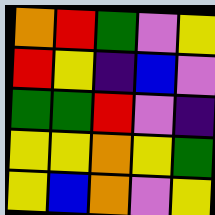[["orange", "red", "green", "violet", "yellow"], ["red", "yellow", "indigo", "blue", "violet"], ["green", "green", "red", "violet", "indigo"], ["yellow", "yellow", "orange", "yellow", "green"], ["yellow", "blue", "orange", "violet", "yellow"]]